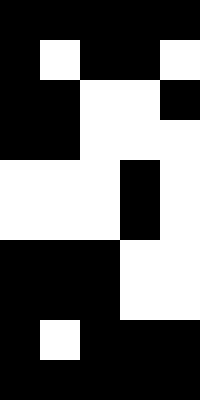[["black", "black", "black", "black", "black"], ["black", "white", "black", "black", "white"], ["black", "black", "white", "white", "black"], ["black", "black", "white", "white", "white"], ["white", "white", "white", "black", "white"], ["white", "white", "white", "black", "white"], ["black", "black", "black", "white", "white"], ["black", "black", "black", "white", "white"], ["black", "white", "black", "black", "black"], ["black", "black", "black", "black", "black"]]